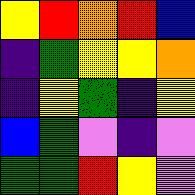[["yellow", "red", "orange", "red", "blue"], ["indigo", "green", "yellow", "yellow", "orange"], ["indigo", "yellow", "green", "indigo", "yellow"], ["blue", "green", "violet", "indigo", "violet"], ["green", "green", "red", "yellow", "violet"]]